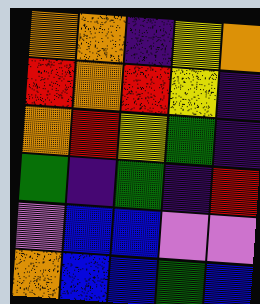[["orange", "orange", "indigo", "yellow", "orange"], ["red", "orange", "red", "yellow", "indigo"], ["orange", "red", "yellow", "green", "indigo"], ["green", "indigo", "green", "indigo", "red"], ["violet", "blue", "blue", "violet", "violet"], ["orange", "blue", "blue", "green", "blue"]]